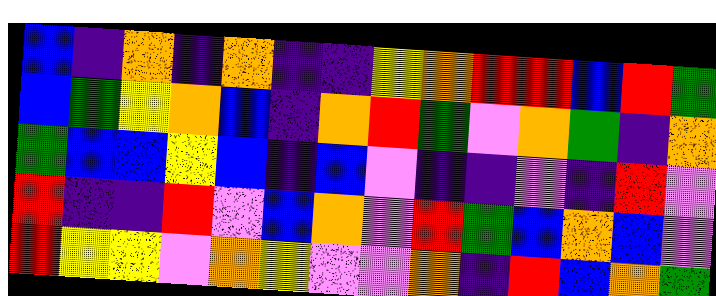[["blue", "indigo", "orange", "indigo", "orange", "indigo", "indigo", "yellow", "orange", "red", "red", "blue", "red", "green"], ["blue", "green", "yellow", "orange", "blue", "indigo", "orange", "red", "green", "violet", "orange", "green", "indigo", "orange"], ["green", "blue", "blue", "yellow", "blue", "indigo", "blue", "violet", "indigo", "indigo", "violet", "indigo", "red", "violet"], ["red", "indigo", "indigo", "red", "violet", "blue", "orange", "violet", "red", "green", "blue", "orange", "blue", "violet"], ["red", "yellow", "yellow", "violet", "orange", "yellow", "violet", "violet", "orange", "indigo", "red", "blue", "orange", "green"]]